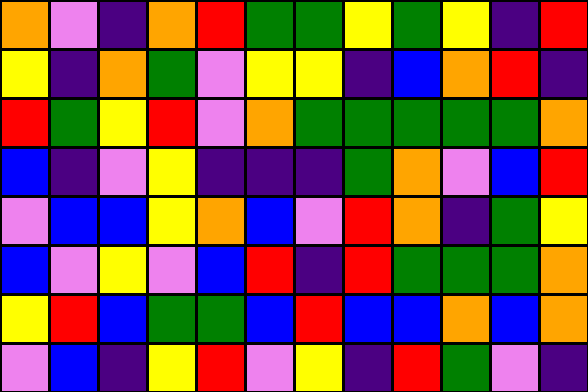[["orange", "violet", "indigo", "orange", "red", "green", "green", "yellow", "green", "yellow", "indigo", "red"], ["yellow", "indigo", "orange", "green", "violet", "yellow", "yellow", "indigo", "blue", "orange", "red", "indigo"], ["red", "green", "yellow", "red", "violet", "orange", "green", "green", "green", "green", "green", "orange"], ["blue", "indigo", "violet", "yellow", "indigo", "indigo", "indigo", "green", "orange", "violet", "blue", "red"], ["violet", "blue", "blue", "yellow", "orange", "blue", "violet", "red", "orange", "indigo", "green", "yellow"], ["blue", "violet", "yellow", "violet", "blue", "red", "indigo", "red", "green", "green", "green", "orange"], ["yellow", "red", "blue", "green", "green", "blue", "red", "blue", "blue", "orange", "blue", "orange"], ["violet", "blue", "indigo", "yellow", "red", "violet", "yellow", "indigo", "red", "green", "violet", "indigo"]]